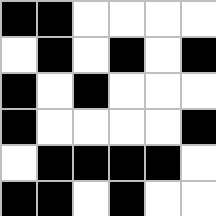[["black", "black", "white", "white", "white", "white"], ["white", "black", "white", "black", "white", "black"], ["black", "white", "black", "white", "white", "white"], ["black", "white", "white", "white", "white", "black"], ["white", "black", "black", "black", "black", "white"], ["black", "black", "white", "black", "white", "white"]]